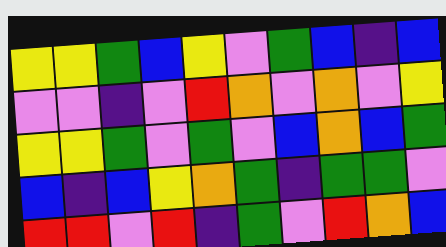[["yellow", "yellow", "green", "blue", "yellow", "violet", "green", "blue", "indigo", "blue"], ["violet", "violet", "indigo", "violet", "red", "orange", "violet", "orange", "violet", "yellow"], ["yellow", "yellow", "green", "violet", "green", "violet", "blue", "orange", "blue", "green"], ["blue", "indigo", "blue", "yellow", "orange", "green", "indigo", "green", "green", "violet"], ["red", "red", "violet", "red", "indigo", "green", "violet", "red", "orange", "blue"]]